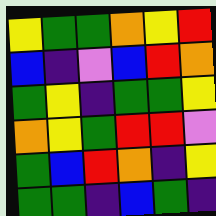[["yellow", "green", "green", "orange", "yellow", "red"], ["blue", "indigo", "violet", "blue", "red", "orange"], ["green", "yellow", "indigo", "green", "green", "yellow"], ["orange", "yellow", "green", "red", "red", "violet"], ["green", "blue", "red", "orange", "indigo", "yellow"], ["green", "green", "indigo", "blue", "green", "indigo"]]